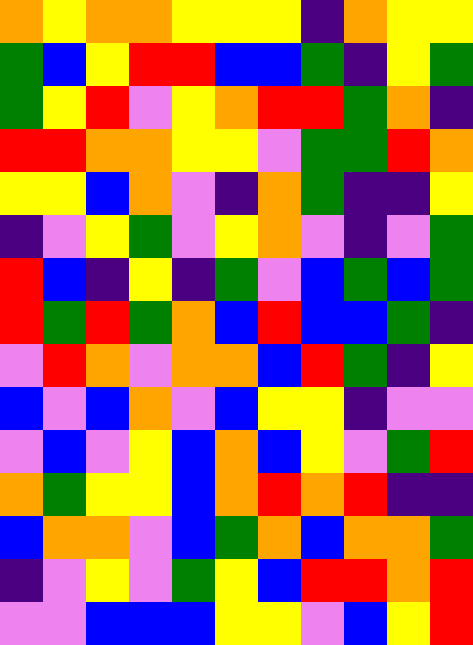[["orange", "yellow", "orange", "orange", "yellow", "yellow", "yellow", "indigo", "orange", "yellow", "yellow"], ["green", "blue", "yellow", "red", "red", "blue", "blue", "green", "indigo", "yellow", "green"], ["green", "yellow", "red", "violet", "yellow", "orange", "red", "red", "green", "orange", "indigo"], ["red", "red", "orange", "orange", "yellow", "yellow", "violet", "green", "green", "red", "orange"], ["yellow", "yellow", "blue", "orange", "violet", "indigo", "orange", "green", "indigo", "indigo", "yellow"], ["indigo", "violet", "yellow", "green", "violet", "yellow", "orange", "violet", "indigo", "violet", "green"], ["red", "blue", "indigo", "yellow", "indigo", "green", "violet", "blue", "green", "blue", "green"], ["red", "green", "red", "green", "orange", "blue", "red", "blue", "blue", "green", "indigo"], ["violet", "red", "orange", "violet", "orange", "orange", "blue", "red", "green", "indigo", "yellow"], ["blue", "violet", "blue", "orange", "violet", "blue", "yellow", "yellow", "indigo", "violet", "violet"], ["violet", "blue", "violet", "yellow", "blue", "orange", "blue", "yellow", "violet", "green", "red"], ["orange", "green", "yellow", "yellow", "blue", "orange", "red", "orange", "red", "indigo", "indigo"], ["blue", "orange", "orange", "violet", "blue", "green", "orange", "blue", "orange", "orange", "green"], ["indigo", "violet", "yellow", "violet", "green", "yellow", "blue", "red", "red", "orange", "red"], ["violet", "violet", "blue", "blue", "blue", "yellow", "yellow", "violet", "blue", "yellow", "red"]]